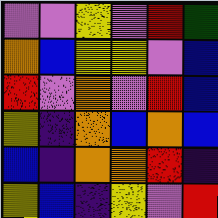[["violet", "violet", "yellow", "violet", "red", "green"], ["orange", "blue", "yellow", "yellow", "violet", "blue"], ["red", "violet", "orange", "violet", "red", "blue"], ["yellow", "indigo", "orange", "blue", "orange", "blue"], ["blue", "indigo", "orange", "orange", "red", "indigo"], ["yellow", "blue", "indigo", "yellow", "violet", "red"]]